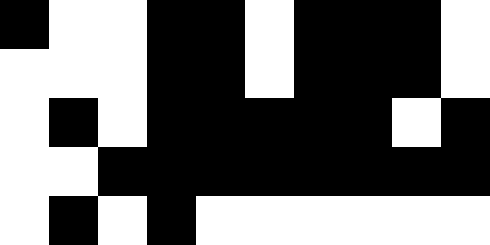[["black", "white", "white", "black", "black", "white", "black", "black", "black", "white"], ["white", "white", "white", "black", "black", "white", "black", "black", "black", "white"], ["white", "black", "white", "black", "black", "black", "black", "black", "white", "black"], ["white", "white", "black", "black", "black", "black", "black", "black", "black", "black"], ["white", "black", "white", "black", "white", "white", "white", "white", "white", "white"]]